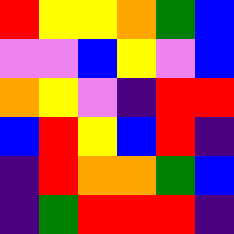[["red", "yellow", "yellow", "orange", "green", "blue"], ["violet", "violet", "blue", "yellow", "violet", "blue"], ["orange", "yellow", "violet", "indigo", "red", "red"], ["blue", "red", "yellow", "blue", "red", "indigo"], ["indigo", "red", "orange", "orange", "green", "blue"], ["indigo", "green", "red", "red", "red", "indigo"]]